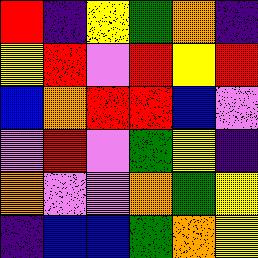[["red", "indigo", "yellow", "green", "orange", "indigo"], ["yellow", "red", "violet", "red", "yellow", "red"], ["blue", "orange", "red", "red", "blue", "violet"], ["violet", "red", "violet", "green", "yellow", "indigo"], ["orange", "violet", "violet", "orange", "green", "yellow"], ["indigo", "blue", "blue", "green", "orange", "yellow"]]